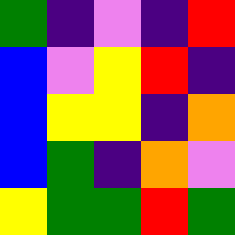[["green", "indigo", "violet", "indigo", "red"], ["blue", "violet", "yellow", "red", "indigo"], ["blue", "yellow", "yellow", "indigo", "orange"], ["blue", "green", "indigo", "orange", "violet"], ["yellow", "green", "green", "red", "green"]]